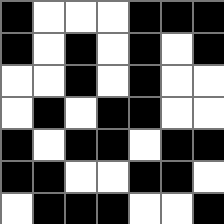[["black", "white", "white", "white", "black", "black", "black"], ["black", "white", "black", "white", "black", "white", "black"], ["white", "white", "black", "white", "black", "white", "white"], ["white", "black", "white", "black", "black", "white", "white"], ["black", "white", "black", "black", "white", "black", "black"], ["black", "black", "white", "white", "black", "black", "white"], ["white", "black", "black", "black", "white", "white", "black"]]